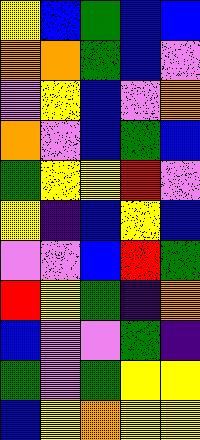[["yellow", "blue", "green", "blue", "blue"], ["orange", "orange", "green", "blue", "violet"], ["violet", "yellow", "blue", "violet", "orange"], ["orange", "violet", "blue", "green", "blue"], ["green", "yellow", "yellow", "red", "violet"], ["yellow", "indigo", "blue", "yellow", "blue"], ["violet", "violet", "blue", "red", "green"], ["red", "yellow", "green", "indigo", "orange"], ["blue", "violet", "violet", "green", "indigo"], ["green", "violet", "green", "yellow", "yellow"], ["blue", "yellow", "orange", "yellow", "yellow"]]